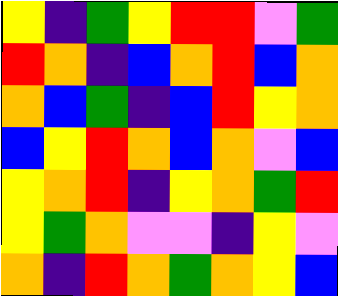[["yellow", "indigo", "green", "yellow", "red", "red", "violet", "green"], ["red", "orange", "indigo", "blue", "orange", "red", "blue", "orange"], ["orange", "blue", "green", "indigo", "blue", "red", "yellow", "orange"], ["blue", "yellow", "red", "orange", "blue", "orange", "violet", "blue"], ["yellow", "orange", "red", "indigo", "yellow", "orange", "green", "red"], ["yellow", "green", "orange", "violet", "violet", "indigo", "yellow", "violet"], ["orange", "indigo", "red", "orange", "green", "orange", "yellow", "blue"]]